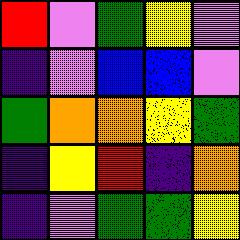[["red", "violet", "green", "yellow", "violet"], ["indigo", "violet", "blue", "blue", "violet"], ["green", "orange", "orange", "yellow", "green"], ["indigo", "yellow", "red", "indigo", "orange"], ["indigo", "violet", "green", "green", "yellow"]]